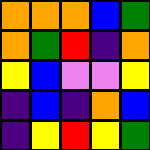[["orange", "orange", "orange", "blue", "green"], ["orange", "green", "red", "indigo", "orange"], ["yellow", "blue", "violet", "violet", "yellow"], ["indigo", "blue", "indigo", "orange", "blue"], ["indigo", "yellow", "red", "yellow", "green"]]